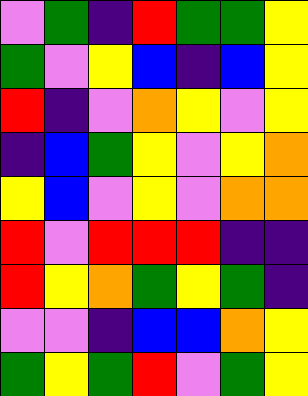[["violet", "green", "indigo", "red", "green", "green", "yellow"], ["green", "violet", "yellow", "blue", "indigo", "blue", "yellow"], ["red", "indigo", "violet", "orange", "yellow", "violet", "yellow"], ["indigo", "blue", "green", "yellow", "violet", "yellow", "orange"], ["yellow", "blue", "violet", "yellow", "violet", "orange", "orange"], ["red", "violet", "red", "red", "red", "indigo", "indigo"], ["red", "yellow", "orange", "green", "yellow", "green", "indigo"], ["violet", "violet", "indigo", "blue", "blue", "orange", "yellow"], ["green", "yellow", "green", "red", "violet", "green", "yellow"]]